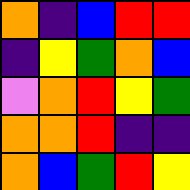[["orange", "indigo", "blue", "red", "red"], ["indigo", "yellow", "green", "orange", "blue"], ["violet", "orange", "red", "yellow", "green"], ["orange", "orange", "red", "indigo", "indigo"], ["orange", "blue", "green", "red", "yellow"]]